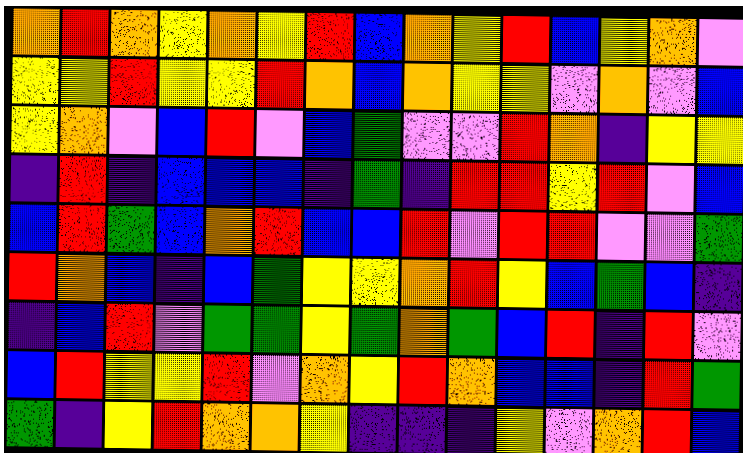[["orange", "red", "orange", "yellow", "orange", "yellow", "red", "blue", "orange", "yellow", "red", "blue", "yellow", "orange", "violet"], ["yellow", "yellow", "red", "yellow", "yellow", "red", "orange", "blue", "orange", "yellow", "yellow", "violet", "orange", "violet", "blue"], ["yellow", "orange", "violet", "blue", "red", "violet", "blue", "green", "violet", "violet", "red", "orange", "indigo", "yellow", "yellow"], ["indigo", "red", "indigo", "blue", "blue", "blue", "indigo", "green", "indigo", "red", "red", "yellow", "red", "violet", "blue"], ["blue", "red", "green", "blue", "orange", "red", "blue", "blue", "red", "violet", "red", "red", "violet", "violet", "green"], ["red", "orange", "blue", "indigo", "blue", "green", "yellow", "yellow", "orange", "red", "yellow", "blue", "green", "blue", "indigo"], ["indigo", "blue", "red", "violet", "green", "green", "yellow", "green", "orange", "green", "blue", "red", "indigo", "red", "violet"], ["blue", "red", "yellow", "yellow", "red", "violet", "orange", "yellow", "red", "orange", "blue", "blue", "indigo", "red", "green"], ["green", "indigo", "yellow", "red", "orange", "orange", "yellow", "indigo", "indigo", "indigo", "yellow", "violet", "orange", "red", "blue"]]